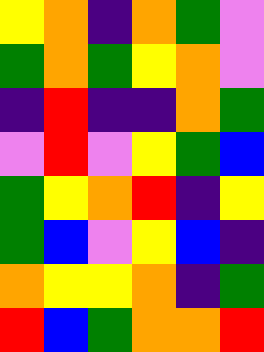[["yellow", "orange", "indigo", "orange", "green", "violet"], ["green", "orange", "green", "yellow", "orange", "violet"], ["indigo", "red", "indigo", "indigo", "orange", "green"], ["violet", "red", "violet", "yellow", "green", "blue"], ["green", "yellow", "orange", "red", "indigo", "yellow"], ["green", "blue", "violet", "yellow", "blue", "indigo"], ["orange", "yellow", "yellow", "orange", "indigo", "green"], ["red", "blue", "green", "orange", "orange", "red"]]